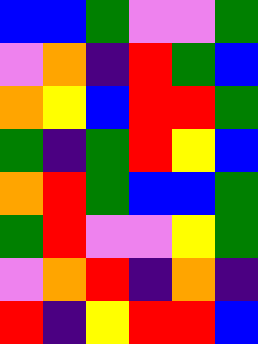[["blue", "blue", "green", "violet", "violet", "green"], ["violet", "orange", "indigo", "red", "green", "blue"], ["orange", "yellow", "blue", "red", "red", "green"], ["green", "indigo", "green", "red", "yellow", "blue"], ["orange", "red", "green", "blue", "blue", "green"], ["green", "red", "violet", "violet", "yellow", "green"], ["violet", "orange", "red", "indigo", "orange", "indigo"], ["red", "indigo", "yellow", "red", "red", "blue"]]